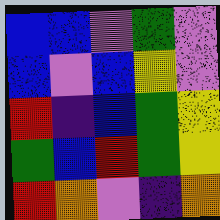[["blue", "blue", "violet", "green", "violet"], ["blue", "violet", "blue", "yellow", "violet"], ["red", "indigo", "blue", "green", "yellow"], ["green", "blue", "red", "green", "yellow"], ["red", "orange", "violet", "indigo", "orange"]]